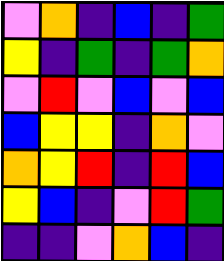[["violet", "orange", "indigo", "blue", "indigo", "green"], ["yellow", "indigo", "green", "indigo", "green", "orange"], ["violet", "red", "violet", "blue", "violet", "blue"], ["blue", "yellow", "yellow", "indigo", "orange", "violet"], ["orange", "yellow", "red", "indigo", "red", "blue"], ["yellow", "blue", "indigo", "violet", "red", "green"], ["indigo", "indigo", "violet", "orange", "blue", "indigo"]]